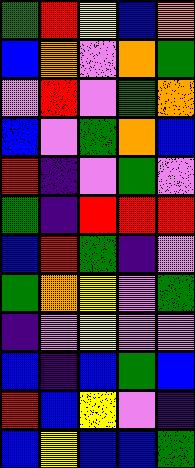[["green", "red", "yellow", "blue", "orange"], ["blue", "orange", "violet", "orange", "green"], ["violet", "red", "violet", "green", "orange"], ["blue", "violet", "green", "orange", "blue"], ["red", "indigo", "violet", "green", "violet"], ["green", "indigo", "red", "red", "red"], ["blue", "red", "green", "indigo", "violet"], ["green", "orange", "yellow", "violet", "green"], ["indigo", "violet", "yellow", "violet", "violet"], ["blue", "indigo", "blue", "green", "blue"], ["red", "blue", "yellow", "violet", "indigo"], ["blue", "yellow", "blue", "blue", "green"]]